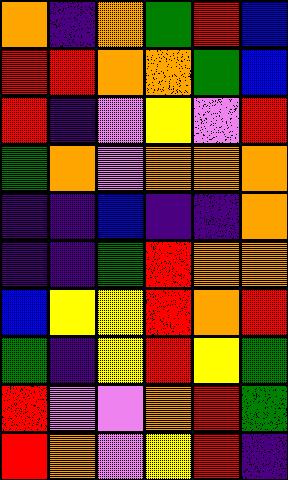[["orange", "indigo", "orange", "green", "red", "blue"], ["red", "red", "orange", "orange", "green", "blue"], ["red", "indigo", "violet", "yellow", "violet", "red"], ["green", "orange", "violet", "orange", "orange", "orange"], ["indigo", "indigo", "blue", "indigo", "indigo", "orange"], ["indigo", "indigo", "green", "red", "orange", "orange"], ["blue", "yellow", "yellow", "red", "orange", "red"], ["green", "indigo", "yellow", "red", "yellow", "green"], ["red", "violet", "violet", "orange", "red", "green"], ["red", "orange", "violet", "yellow", "red", "indigo"]]